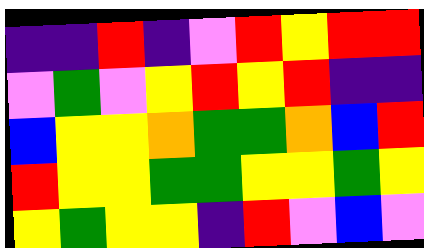[["indigo", "indigo", "red", "indigo", "violet", "red", "yellow", "red", "red"], ["violet", "green", "violet", "yellow", "red", "yellow", "red", "indigo", "indigo"], ["blue", "yellow", "yellow", "orange", "green", "green", "orange", "blue", "red"], ["red", "yellow", "yellow", "green", "green", "yellow", "yellow", "green", "yellow"], ["yellow", "green", "yellow", "yellow", "indigo", "red", "violet", "blue", "violet"]]